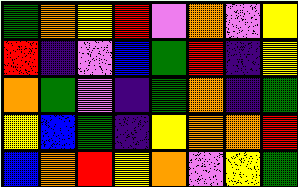[["green", "orange", "yellow", "red", "violet", "orange", "violet", "yellow"], ["red", "indigo", "violet", "blue", "green", "red", "indigo", "yellow"], ["orange", "green", "violet", "indigo", "green", "orange", "indigo", "green"], ["yellow", "blue", "green", "indigo", "yellow", "orange", "orange", "red"], ["blue", "orange", "red", "yellow", "orange", "violet", "yellow", "green"]]